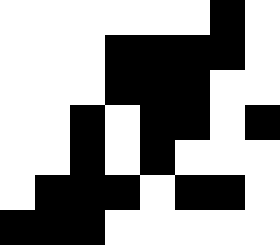[["white", "white", "white", "white", "white", "white", "black", "white"], ["white", "white", "white", "black", "black", "black", "black", "white"], ["white", "white", "white", "black", "black", "black", "white", "white"], ["white", "white", "black", "white", "black", "black", "white", "black"], ["white", "white", "black", "white", "black", "white", "white", "white"], ["white", "black", "black", "black", "white", "black", "black", "white"], ["black", "black", "black", "white", "white", "white", "white", "white"]]